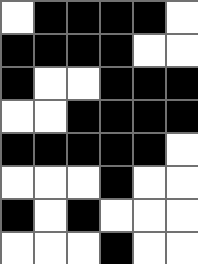[["white", "black", "black", "black", "black", "white"], ["black", "black", "black", "black", "white", "white"], ["black", "white", "white", "black", "black", "black"], ["white", "white", "black", "black", "black", "black"], ["black", "black", "black", "black", "black", "white"], ["white", "white", "white", "black", "white", "white"], ["black", "white", "black", "white", "white", "white"], ["white", "white", "white", "black", "white", "white"]]